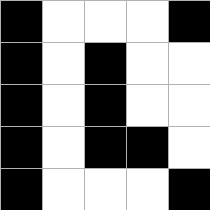[["black", "white", "white", "white", "black"], ["black", "white", "black", "white", "white"], ["black", "white", "black", "white", "white"], ["black", "white", "black", "black", "white"], ["black", "white", "white", "white", "black"]]